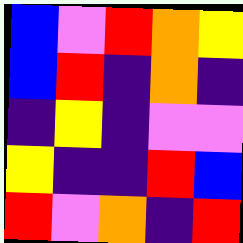[["blue", "violet", "red", "orange", "yellow"], ["blue", "red", "indigo", "orange", "indigo"], ["indigo", "yellow", "indigo", "violet", "violet"], ["yellow", "indigo", "indigo", "red", "blue"], ["red", "violet", "orange", "indigo", "red"]]